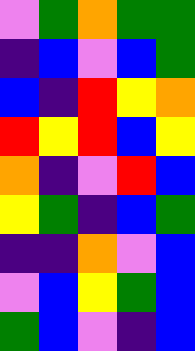[["violet", "green", "orange", "green", "green"], ["indigo", "blue", "violet", "blue", "green"], ["blue", "indigo", "red", "yellow", "orange"], ["red", "yellow", "red", "blue", "yellow"], ["orange", "indigo", "violet", "red", "blue"], ["yellow", "green", "indigo", "blue", "green"], ["indigo", "indigo", "orange", "violet", "blue"], ["violet", "blue", "yellow", "green", "blue"], ["green", "blue", "violet", "indigo", "blue"]]